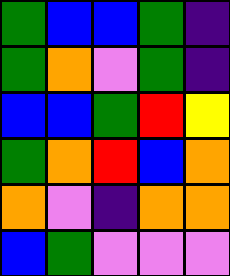[["green", "blue", "blue", "green", "indigo"], ["green", "orange", "violet", "green", "indigo"], ["blue", "blue", "green", "red", "yellow"], ["green", "orange", "red", "blue", "orange"], ["orange", "violet", "indigo", "orange", "orange"], ["blue", "green", "violet", "violet", "violet"]]